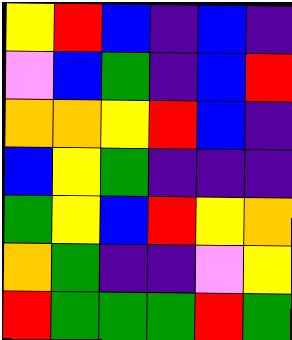[["yellow", "red", "blue", "indigo", "blue", "indigo"], ["violet", "blue", "green", "indigo", "blue", "red"], ["orange", "orange", "yellow", "red", "blue", "indigo"], ["blue", "yellow", "green", "indigo", "indigo", "indigo"], ["green", "yellow", "blue", "red", "yellow", "orange"], ["orange", "green", "indigo", "indigo", "violet", "yellow"], ["red", "green", "green", "green", "red", "green"]]